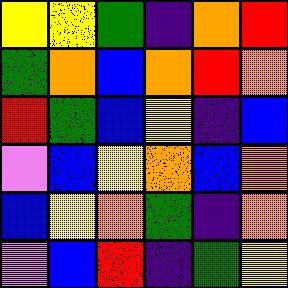[["yellow", "yellow", "green", "indigo", "orange", "red"], ["green", "orange", "blue", "orange", "red", "orange"], ["red", "green", "blue", "yellow", "indigo", "blue"], ["violet", "blue", "yellow", "orange", "blue", "orange"], ["blue", "yellow", "orange", "green", "indigo", "orange"], ["violet", "blue", "red", "indigo", "green", "yellow"]]